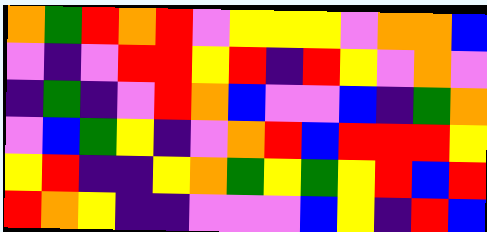[["orange", "green", "red", "orange", "red", "violet", "yellow", "yellow", "yellow", "violet", "orange", "orange", "blue"], ["violet", "indigo", "violet", "red", "red", "yellow", "red", "indigo", "red", "yellow", "violet", "orange", "violet"], ["indigo", "green", "indigo", "violet", "red", "orange", "blue", "violet", "violet", "blue", "indigo", "green", "orange"], ["violet", "blue", "green", "yellow", "indigo", "violet", "orange", "red", "blue", "red", "red", "red", "yellow"], ["yellow", "red", "indigo", "indigo", "yellow", "orange", "green", "yellow", "green", "yellow", "red", "blue", "red"], ["red", "orange", "yellow", "indigo", "indigo", "violet", "violet", "violet", "blue", "yellow", "indigo", "red", "blue"]]